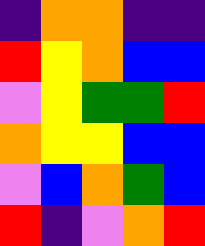[["indigo", "orange", "orange", "indigo", "indigo"], ["red", "yellow", "orange", "blue", "blue"], ["violet", "yellow", "green", "green", "red"], ["orange", "yellow", "yellow", "blue", "blue"], ["violet", "blue", "orange", "green", "blue"], ["red", "indigo", "violet", "orange", "red"]]